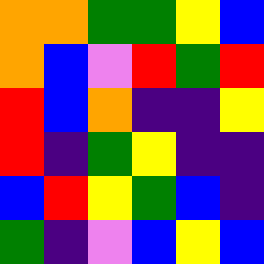[["orange", "orange", "green", "green", "yellow", "blue"], ["orange", "blue", "violet", "red", "green", "red"], ["red", "blue", "orange", "indigo", "indigo", "yellow"], ["red", "indigo", "green", "yellow", "indigo", "indigo"], ["blue", "red", "yellow", "green", "blue", "indigo"], ["green", "indigo", "violet", "blue", "yellow", "blue"]]